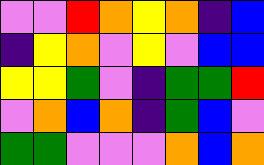[["violet", "violet", "red", "orange", "yellow", "orange", "indigo", "blue"], ["indigo", "yellow", "orange", "violet", "yellow", "violet", "blue", "blue"], ["yellow", "yellow", "green", "violet", "indigo", "green", "green", "red"], ["violet", "orange", "blue", "orange", "indigo", "green", "blue", "violet"], ["green", "green", "violet", "violet", "violet", "orange", "blue", "orange"]]